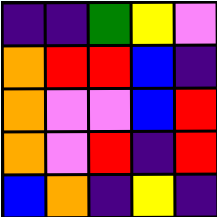[["indigo", "indigo", "green", "yellow", "violet"], ["orange", "red", "red", "blue", "indigo"], ["orange", "violet", "violet", "blue", "red"], ["orange", "violet", "red", "indigo", "red"], ["blue", "orange", "indigo", "yellow", "indigo"]]